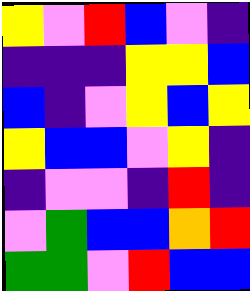[["yellow", "violet", "red", "blue", "violet", "indigo"], ["indigo", "indigo", "indigo", "yellow", "yellow", "blue"], ["blue", "indigo", "violet", "yellow", "blue", "yellow"], ["yellow", "blue", "blue", "violet", "yellow", "indigo"], ["indigo", "violet", "violet", "indigo", "red", "indigo"], ["violet", "green", "blue", "blue", "orange", "red"], ["green", "green", "violet", "red", "blue", "blue"]]